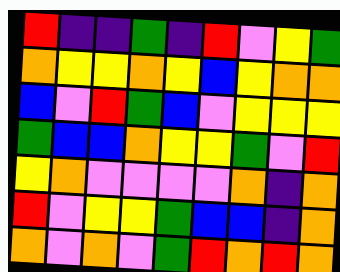[["red", "indigo", "indigo", "green", "indigo", "red", "violet", "yellow", "green"], ["orange", "yellow", "yellow", "orange", "yellow", "blue", "yellow", "orange", "orange"], ["blue", "violet", "red", "green", "blue", "violet", "yellow", "yellow", "yellow"], ["green", "blue", "blue", "orange", "yellow", "yellow", "green", "violet", "red"], ["yellow", "orange", "violet", "violet", "violet", "violet", "orange", "indigo", "orange"], ["red", "violet", "yellow", "yellow", "green", "blue", "blue", "indigo", "orange"], ["orange", "violet", "orange", "violet", "green", "red", "orange", "red", "orange"]]